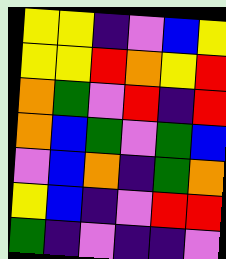[["yellow", "yellow", "indigo", "violet", "blue", "yellow"], ["yellow", "yellow", "red", "orange", "yellow", "red"], ["orange", "green", "violet", "red", "indigo", "red"], ["orange", "blue", "green", "violet", "green", "blue"], ["violet", "blue", "orange", "indigo", "green", "orange"], ["yellow", "blue", "indigo", "violet", "red", "red"], ["green", "indigo", "violet", "indigo", "indigo", "violet"]]